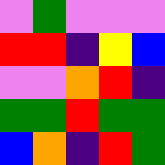[["violet", "green", "violet", "violet", "violet"], ["red", "red", "indigo", "yellow", "blue"], ["violet", "violet", "orange", "red", "indigo"], ["green", "green", "red", "green", "green"], ["blue", "orange", "indigo", "red", "green"]]